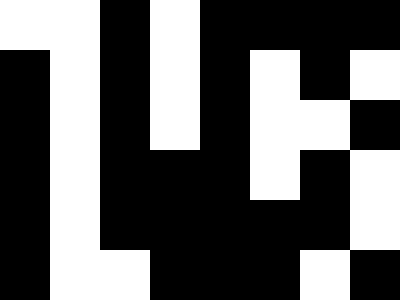[["white", "white", "black", "white", "black", "black", "black", "black"], ["black", "white", "black", "white", "black", "white", "black", "white"], ["black", "white", "black", "white", "black", "white", "white", "black"], ["black", "white", "black", "black", "black", "white", "black", "white"], ["black", "white", "black", "black", "black", "black", "black", "white"], ["black", "white", "white", "black", "black", "black", "white", "black"]]